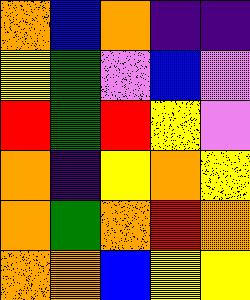[["orange", "blue", "orange", "indigo", "indigo"], ["yellow", "green", "violet", "blue", "violet"], ["red", "green", "red", "yellow", "violet"], ["orange", "indigo", "yellow", "orange", "yellow"], ["orange", "green", "orange", "red", "orange"], ["orange", "orange", "blue", "yellow", "yellow"]]